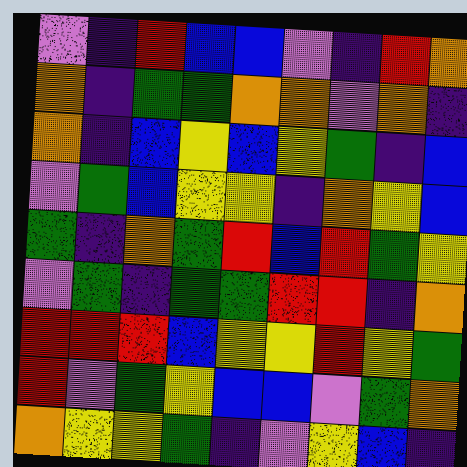[["violet", "indigo", "red", "blue", "blue", "violet", "indigo", "red", "orange"], ["orange", "indigo", "green", "green", "orange", "orange", "violet", "orange", "indigo"], ["orange", "indigo", "blue", "yellow", "blue", "yellow", "green", "indigo", "blue"], ["violet", "green", "blue", "yellow", "yellow", "indigo", "orange", "yellow", "blue"], ["green", "indigo", "orange", "green", "red", "blue", "red", "green", "yellow"], ["violet", "green", "indigo", "green", "green", "red", "red", "indigo", "orange"], ["red", "red", "red", "blue", "yellow", "yellow", "red", "yellow", "green"], ["red", "violet", "green", "yellow", "blue", "blue", "violet", "green", "orange"], ["orange", "yellow", "yellow", "green", "indigo", "violet", "yellow", "blue", "indigo"]]